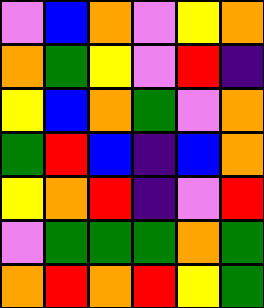[["violet", "blue", "orange", "violet", "yellow", "orange"], ["orange", "green", "yellow", "violet", "red", "indigo"], ["yellow", "blue", "orange", "green", "violet", "orange"], ["green", "red", "blue", "indigo", "blue", "orange"], ["yellow", "orange", "red", "indigo", "violet", "red"], ["violet", "green", "green", "green", "orange", "green"], ["orange", "red", "orange", "red", "yellow", "green"]]